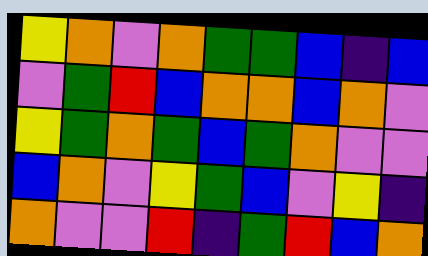[["yellow", "orange", "violet", "orange", "green", "green", "blue", "indigo", "blue"], ["violet", "green", "red", "blue", "orange", "orange", "blue", "orange", "violet"], ["yellow", "green", "orange", "green", "blue", "green", "orange", "violet", "violet"], ["blue", "orange", "violet", "yellow", "green", "blue", "violet", "yellow", "indigo"], ["orange", "violet", "violet", "red", "indigo", "green", "red", "blue", "orange"]]